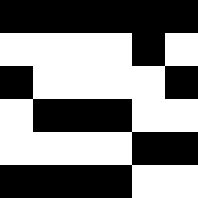[["black", "black", "black", "black", "black", "black"], ["white", "white", "white", "white", "black", "white"], ["black", "white", "white", "white", "white", "black"], ["white", "black", "black", "black", "white", "white"], ["white", "white", "white", "white", "black", "black"], ["black", "black", "black", "black", "white", "white"]]